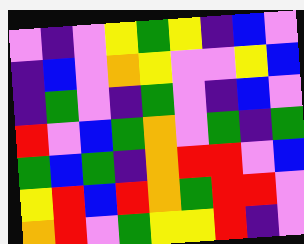[["violet", "indigo", "violet", "yellow", "green", "yellow", "indigo", "blue", "violet"], ["indigo", "blue", "violet", "orange", "yellow", "violet", "violet", "yellow", "blue"], ["indigo", "green", "violet", "indigo", "green", "violet", "indigo", "blue", "violet"], ["red", "violet", "blue", "green", "orange", "violet", "green", "indigo", "green"], ["green", "blue", "green", "indigo", "orange", "red", "red", "violet", "blue"], ["yellow", "red", "blue", "red", "orange", "green", "red", "red", "violet"], ["orange", "red", "violet", "green", "yellow", "yellow", "red", "indigo", "violet"]]